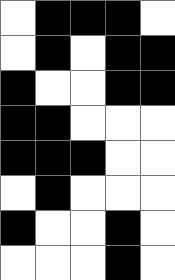[["white", "black", "black", "black", "white"], ["white", "black", "white", "black", "black"], ["black", "white", "white", "black", "black"], ["black", "black", "white", "white", "white"], ["black", "black", "black", "white", "white"], ["white", "black", "white", "white", "white"], ["black", "white", "white", "black", "white"], ["white", "white", "white", "black", "white"]]